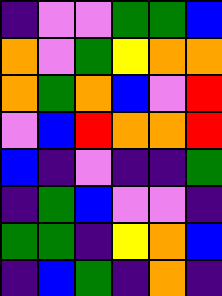[["indigo", "violet", "violet", "green", "green", "blue"], ["orange", "violet", "green", "yellow", "orange", "orange"], ["orange", "green", "orange", "blue", "violet", "red"], ["violet", "blue", "red", "orange", "orange", "red"], ["blue", "indigo", "violet", "indigo", "indigo", "green"], ["indigo", "green", "blue", "violet", "violet", "indigo"], ["green", "green", "indigo", "yellow", "orange", "blue"], ["indigo", "blue", "green", "indigo", "orange", "indigo"]]